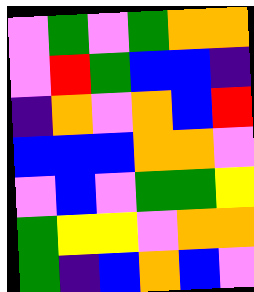[["violet", "green", "violet", "green", "orange", "orange"], ["violet", "red", "green", "blue", "blue", "indigo"], ["indigo", "orange", "violet", "orange", "blue", "red"], ["blue", "blue", "blue", "orange", "orange", "violet"], ["violet", "blue", "violet", "green", "green", "yellow"], ["green", "yellow", "yellow", "violet", "orange", "orange"], ["green", "indigo", "blue", "orange", "blue", "violet"]]